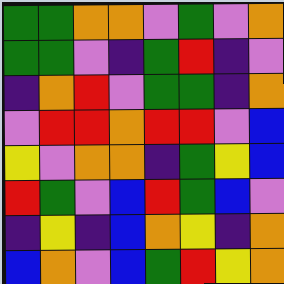[["green", "green", "orange", "orange", "violet", "green", "violet", "orange"], ["green", "green", "violet", "indigo", "green", "red", "indigo", "violet"], ["indigo", "orange", "red", "violet", "green", "green", "indigo", "orange"], ["violet", "red", "red", "orange", "red", "red", "violet", "blue"], ["yellow", "violet", "orange", "orange", "indigo", "green", "yellow", "blue"], ["red", "green", "violet", "blue", "red", "green", "blue", "violet"], ["indigo", "yellow", "indigo", "blue", "orange", "yellow", "indigo", "orange"], ["blue", "orange", "violet", "blue", "green", "red", "yellow", "orange"]]